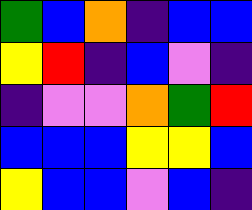[["green", "blue", "orange", "indigo", "blue", "blue"], ["yellow", "red", "indigo", "blue", "violet", "indigo"], ["indigo", "violet", "violet", "orange", "green", "red"], ["blue", "blue", "blue", "yellow", "yellow", "blue"], ["yellow", "blue", "blue", "violet", "blue", "indigo"]]